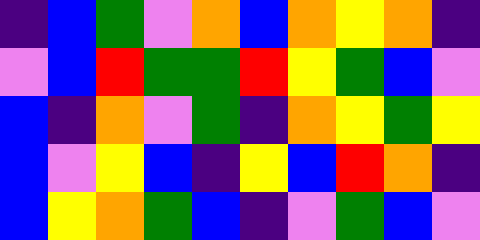[["indigo", "blue", "green", "violet", "orange", "blue", "orange", "yellow", "orange", "indigo"], ["violet", "blue", "red", "green", "green", "red", "yellow", "green", "blue", "violet"], ["blue", "indigo", "orange", "violet", "green", "indigo", "orange", "yellow", "green", "yellow"], ["blue", "violet", "yellow", "blue", "indigo", "yellow", "blue", "red", "orange", "indigo"], ["blue", "yellow", "orange", "green", "blue", "indigo", "violet", "green", "blue", "violet"]]